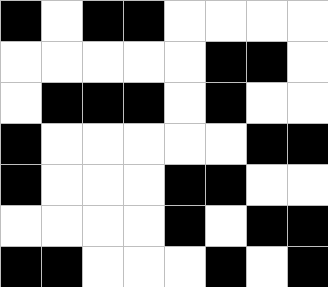[["black", "white", "black", "black", "white", "white", "white", "white"], ["white", "white", "white", "white", "white", "black", "black", "white"], ["white", "black", "black", "black", "white", "black", "white", "white"], ["black", "white", "white", "white", "white", "white", "black", "black"], ["black", "white", "white", "white", "black", "black", "white", "white"], ["white", "white", "white", "white", "black", "white", "black", "black"], ["black", "black", "white", "white", "white", "black", "white", "black"]]